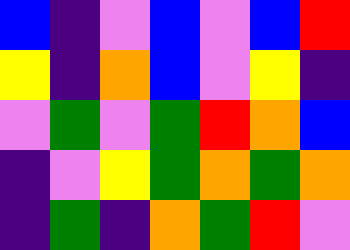[["blue", "indigo", "violet", "blue", "violet", "blue", "red"], ["yellow", "indigo", "orange", "blue", "violet", "yellow", "indigo"], ["violet", "green", "violet", "green", "red", "orange", "blue"], ["indigo", "violet", "yellow", "green", "orange", "green", "orange"], ["indigo", "green", "indigo", "orange", "green", "red", "violet"]]